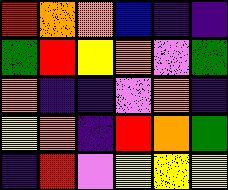[["red", "orange", "orange", "blue", "indigo", "indigo"], ["green", "red", "yellow", "orange", "violet", "green"], ["orange", "indigo", "indigo", "violet", "orange", "indigo"], ["yellow", "orange", "indigo", "red", "orange", "green"], ["indigo", "red", "violet", "yellow", "yellow", "yellow"]]